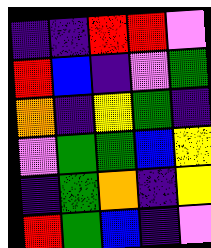[["indigo", "indigo", "red", "red", "violet"], ["red", "blue", "indigo", "violet", "green"], ["orange", "indigo", "yellow", "green", "indigo"], ["violet", "green", "green", "blue", "yellow"], ["indigo", "green", "orange", "indigo", "yellow"], ["red", "green", "blue", "indigo", "violet"]]